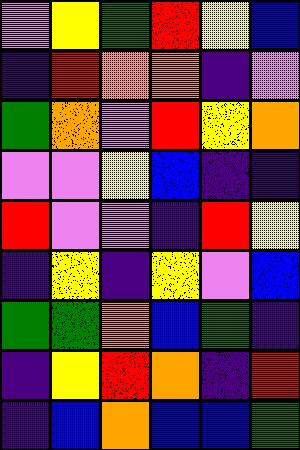[["violet", "yellow", "green", "red", "yellow", "blue"], ["indigo", "red", "orange", "orange", "indigo", "violet"], ["green", "orange", "violet", "red", "yellow", "orange"], ["violet", "violet", "yellow", "blue", "indigo", "indigo"], ["red", "violet", "violet", "indigo", "red", "yellow"], ["indigo", "yellow", "indigo", "yellow", "violet", "blue"], ["green", "green", "orange", "blue", "green", "indigo"], ["indigo", "yellow", "red", "orange", "indigo", "red"], ["indigo", "blue", "orange", "blue", "blue", "green"]]